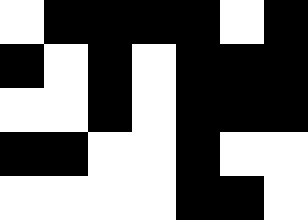[["white", "black", "black", "black", "black", "white", "black"], ["black", "white", "black", "white", "black", "black", "black"], ["white", "white", "black", "white", "black", "black", "black"], ["black", "black", "white", "white", "black", "white", "white"], ["white", "white", "white", "white", "black", "black", "white"]]